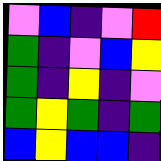[["violet", "blue", "indigo", "violet", "red"], ["green", "indigo", "violet", "blue", "yellow"], ["green", "indigo", "yellow", "indigo", "violet"], ["green", "yellow", "green", "indigo", "green"], ["blue", "yellow", "blue", "blue", "indigo"]]